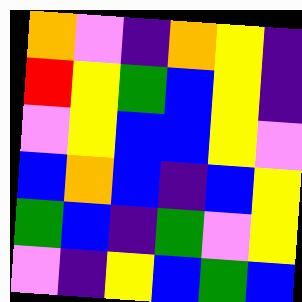[["orange", "violet", "indigo", "orange", "yellow", "indigo"], ["red", "yellow", "green", "blue", "yellow", "indigo"], ["violet", "yellow", "blue", "blue", "yellow", "violet"], ["blue", "orange", "blue", "indigo", "blue", "yellow"], ["green", "blue", "indigo", "green", "violet", "yellow"], ["violet", "indigo", "yellow", "blue", "green", "blue"]]